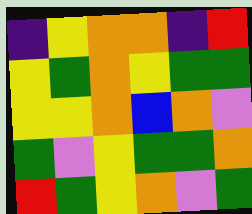[["indigo", "yellow", "orange", "orange", "indigo", "red"], ["yellow", "green", "orange", "yellow", "green", "green"], ["yellow", "yellow", "orange", "blue", "orange", "violet"], ["green", "violet", "yellow", "green", "green", "orange"], ["red", "green", "yellow", "orange", "violet", "green"]]